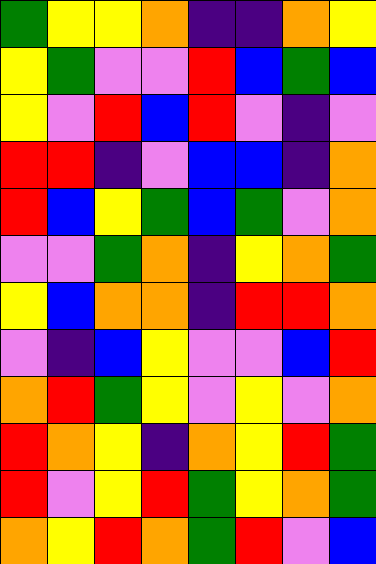[["green", "yellow", "yellow", "orange", "indigo", "indigo", "orange", "yellow"], ["yellow", "green", "violet", "violet", "red", "blue", "green", "blue"], ["yellow", "violet", "red", "blue", "red", "violet", "indigo", "violet"], ["red", "red", "indigo", "violet", "blue", "blue", "indigo", "orange"], ["red", "blue", "yellow", "green", "blue", "green", "violet", "orange"], ["violet", "violet", "green", "orange", "indigo", "yellow", "orange", "green"], ["yellow", "blue", "orange", "orange", "indigo", "red", "red", "orange"], ["violet", "indigo", "blue", "yellow", "violet", "violet", "blue", "red"], ["orange", "red", "green", "yellow", "violet", "yellow", "violet", "orange"], ["red", "orange", "yellow", "indigo", "orange", "yellow", "red", "green"], ["red", "violet", "yellow", "red", "green", "yellow", "orange", "green"], ["orange", "yellow", "red", "orange", "green", "red", "violet", "blue"]]